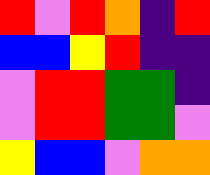[["red", "violet", "red", "orange", "indigo", "red"], ["blue", "blue", "yellow", "red", "indigo", "indigo"], ["violet", "red", "red", "green", "green", "indigo"], ["violet", "red", "red", "green", "green", "violet"], ["yellow", "blue", "blue", "violet", "orange", "orange"]]